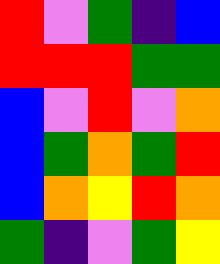[["red", "violet", "green", "indigo", "blue"], ["red", "red", "red", "green", "green"], ["blue", "violet", "red", "violet", "orange"], ["blue", "green", "orange", "green", "red"], ["blue", "orange", "yellow", "red", "orange"], ["green", "indigo", "violet", "green", "yellow"]]